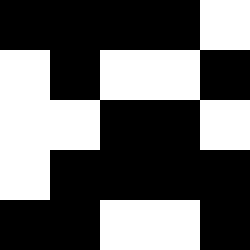[["black", "black", "black", "black", "white"], ["white", "black", "white", "white", "black"], ["white", "white", "black", "black", "white"], ["white", "black", "black", "black", "black"], ["black", "black", "white", "white", "black"]]